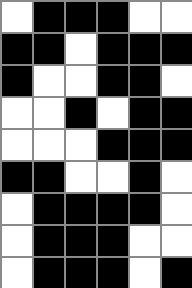[["white", "black", "black", "black", "white", "white"], ["black", "black", "white", "black", "black", "black"], ["black", "white", "white", "black", "black", "white"], ["white", "white", "black", "white", "black", "black"], ["white", "white", "white", "black", "black", "black"], ["black", "black", "white", "white", "black", "white"], ["white", "black", "black", "black", "black", "white"], ["white", "black", "black", "black", "white", "white"], ["white", "black", "black", "black", "white", "black"]]